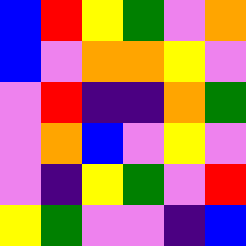[["blue", "red", "yellow", "green", "violet", "orange"], ["blue", "violet", "orange", "orange", "yellow", "violet"], ["violet", "red", "indigo", "indigo", "orange", "green"], ["violet", "orange", "blue", "violet", "yellow", "violet"], ["violet", "indigo", "yellow", "green", "violet", "red"], ["yellow", "green", "violet", "violet", "indigo", "blue"]]